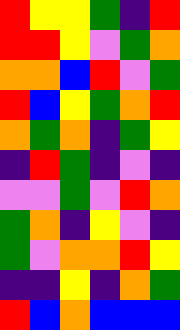[["red", "yellow", "yellow", "green", "indigo", "red"], ["red", "red", "yellow", "violet", "green", "orange"], ["orange", "orange", "blue", "red", "violet", "green"], ["red", "blue", "yellow", "green", "orange", "red"], ["orange", "green", "orange", "indigo", "green", "yellow"], ["indigo", "red", "green", "indigo", "violet", "indigo"], ["violet", "violet", "green", "violet", "red", "orange"], ["green", "orange", "indigo", "yellow", "violet", "indigo"], ["green", "violet", "orange", "orange", "red", "yellow"], ["indigo", "indigo", "yellow", "indigo", "orange", "green"], ["red", "blue", "orange", "blue", "blue", "blue"]]